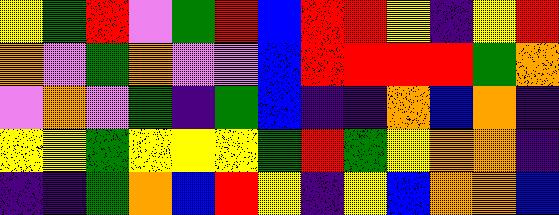[["yellow", "green", "red", "violet", "green", "red", "blue", "red", "red", "yellow", "indigo", "yellow", "red"], ["orange", "violet", "green", "orange", "violet", "violet", "blue", "red", "red", "red", "red", "green", "orange"], ["violet", "orange", "violet", "green", "indigo", "green", "blue", "indigo", "indigo", "orange", "blue", "orange", "indigo"], ["yellow", "yellow", "green", "yellow", "yellow", "yellow", "green", "red", "green", "yellow", "orange", "orange", "indigo"], ["indigo", "indigo", "green", "orange", "blue", "red", "yellow", "indigo", "yellow", "blue", "orange", "orange", "blue"]]